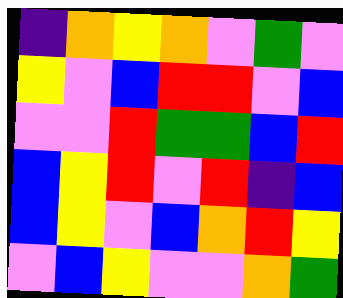[["indigo", "orange", "yellow", "orange", "violet", "green", "violet"], ["yellow", "violet", "blue", "red", "red", "violet", "blue"], ["violet", "violet", "red", "green", "green", "blue", "red"], ["blue", "yellow", "red", "violet", "red", "indigo", "blue"], ["blue", "yellow", "violet", "blue", "orange", "red", "yellow"], ["violet", "blue", "yellow", "violet", "violet", "orange", "green"]]